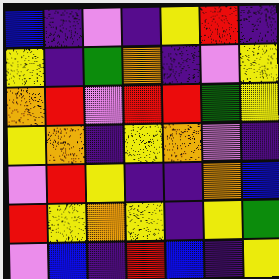[["blue", "indigo", "violet", "indigo", "yellow", "red", "indigo"], ["yellow", "indigo", "green", "orange", "indigo", "violet", "yellow"], ["orange", "red", "violet", "red", "red", "green", "yellow"], ["yellow", "orange", "indigo", "yellow", "orange", "violet", "indigo"], ["violet", "red", "yellow", "indigo", "indigo", "orange", "blue"], ["red", "yellow", "orange", "yellow", "indigo", "yellow", "green"], ["violet", "blue", "indigo", "red", "blue", "indigo", "yellow"]]